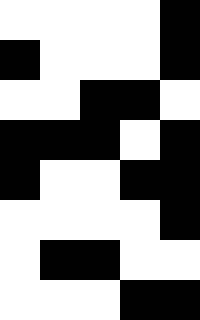[["white", "white", "white", "white", "black"], ["black", "white", "white", "white", "black"], ["white", "white", "black", "black", "white"], ["black", "black", "black", "white", "black"], ["black", "white", "white", "black", "black"], ["white", "white", "white", "white", "black"], ["white", "black", "black", "white", "white"], ["white", "white", "white", "black", "black"]]